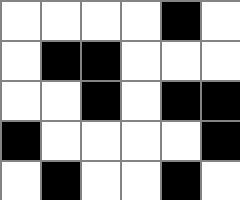[["white", "white", "white", "white", "black", "white"], ["white", "black", "black", "white", "white", "white"], ["white", "white", "black", "white", "black", "black"], ["black", "white", "white", "white", "white", "black"], ["white", "black", "white", "white", "black", "white"]]